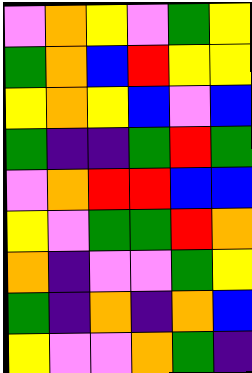[["violet", "orange", "yellow", "violet", "green", "yellow"], ["green", "orange", "blue", "red", "yellow", "yellow"], ["yellow", "orange", "yellow", "blue", "violet", "blue"], ["green", "indigo", "indigo", "green", "red", "green"], ["violet", "orange", "red", "red", "blue", "blue"], ["yellow", "violet", "green", "green", "red", "orange"], ["orange", "indigo", "violet", "violet", "green", "yellow"], ["green", "indigo", "orange", "indigo", "orange", "blue"], ["yellow", "violet", "violet", "orange", "green", "indigo"]]